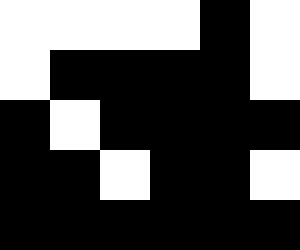[["white", "white", "white", "white", "black", "white"], ["white", "black", "black", "black", "black", "white"], ["black", "white", "black", "black", "black", "black"], ["black", "black", "white", "black", "black", "white"], ["black", "black", "black", "black", "black", "black"]]